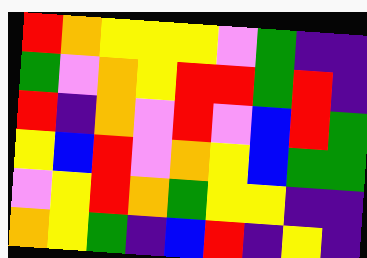[["red", "orange", "yellow", "yellow", "yellow", "violet", "green", "indigo", "indigo"], ["green", "violet", "orange", "yellow", "red", "red", "green", "red", "indigo"], ["red", "indigo", "orange", "violet", "red", "violet", "blue", "red", "green"], ["yellow", "blue", "red", "violet", "orange", "yellow", "blue", "green", "green"], ["violet", "yellow", "red", "orange", "green", "yellow", "yellow", "indigo", "indigo"], ["orange", "yellow", "green", "indigo", "blue", "red", "indigo", "yellow", "indigo"]]